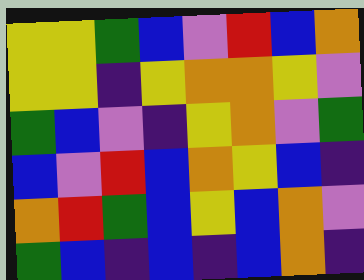[["yellow", "yellow", "green", "blue", "violet", "red", "blue", "orange"], ["yellow", "yellow", "indigo", "yellow", "orange", "orange", "yellow", "violet"], ["green", "blue", "violet", "indigo", "yellow", "orange", "violet", "green"], ["blue", "violet", "red", "blue", "orange", "yellow", "blue", "indigo"], ["orange", "red", "green", "blue", "yellow", "blue", "orange", "violet"], ["green", "blue", "indigo", "blue", "indigo", "blue", "orange", "indigo"]]